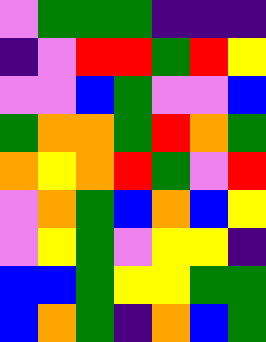[["violet", "green", "green", "green", "indigo", "indigo", "indigo"], ["indigo", "violet", "red", "red", "green", "red", "yellow"], ["violet", "violet", "blue", "green", "violet", "violet", "blue"], ["green", "orange", "orange", "green", "red", "orange", "green"], ["orange", "yellow", "orange", "red", "green", "violet", "red"], ["violet", "orange", "green", "blue", "orange", "blue", "yellow"], ["violet", "yellow", "green", "violet", "yellow", "yellow", "indigo"], ["blue", "blue", "green", "yellow", "yellow", "green", "green"], ["blue", "orange", "green", "indigo", "orange", "blue", "green"]]